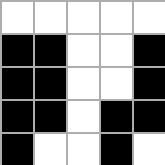[["white", "white", "white", "white", "white"], ["black", "black", "white", "white", "black"], ["black", "black", "white", "white", "black"], ["black", "black", "white", "black", "black"], ["black", "white", "white", "black", "white"]]